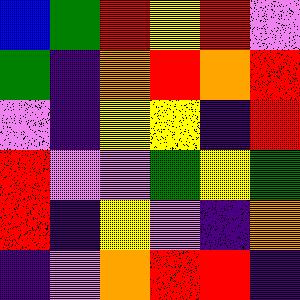[["blue", "green", "red", "yellow", "red", "violet"], ["green", "indigo", "orange", "red", "orange", "red"], ["violet", "indigo", "yellow", "yellow", "indigo", "red"], ["red", "violet", "violet", "green", "yellow", "green"], ["red", "indigo", "yellow", "violet", "indigo", "orange"], ["indigo", "violet", "orange", "red", "red", "indigo"]]